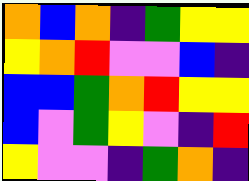[["orange", "blue", "orange", "indigo", "green", "yellow", "yellow"], ["yellow", "orange", "red", "violet", "violet", "blue", "indigo"], ["blue", "blue", "green", "orange", "red", "yellow", "yellow"], ["blue", "violet", "green", "yellow", "violet", "indigo", "red"], ["yellow", "violet", "violet", "indigo", "green", "orange", "indigo"]]